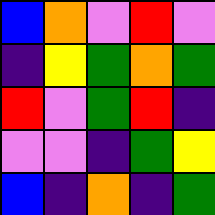[["blue", "orange", "violet", "red", "violet"], ["indigo", "yellow", "green", "orange", "green"], ["red", "violet", "green", "red", "indigo"], ["violet", "violet", "indigo", "green", "yellow"], ["blue", "indigo", "orange", "indigo", "green"]]